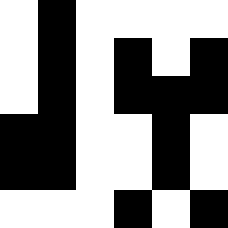[["white", "black", "white", "white", "white", "white"], ["white", "black", "white", "black", "white", "black"], ["white", "black", "white", "black", "black", "black"], ["black", "black", "white", "white", "black", "white"], ["black", "black", "white", "white", "black", "white"], ["white", "white", "white", "black", "white", "black"]]